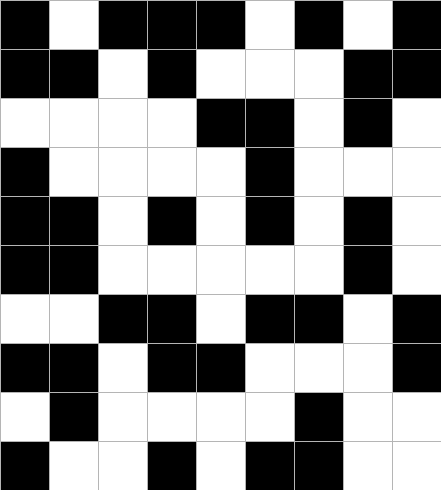[["black", "white", "black", "black", "black", "white", "black", "white", "black"], ["black", "black", "white", "black", "white", "white", "white", "black", "black"], ["white", "white", "white", "white", "black", "black", "white", "black", "white"], ["black", "white", "white", "white", "white", "black", "white", "white", "white"], ["black", "black", "white", "black", "white", "black", "white", "black", "white"], ["black", "black", "white", "white", "white", "white", "white", "black", "white"], ["white", "white", "black", "black", "white", "black", "black", "white", "black"], ["black", "black", "white", "black", "black", "white", "white", "white", "black"], ["white", "black", "white", "white", "white", "white", "black", "white", "white"], ["black", "white", "white", "black", "white", "black", "black", "white", "white"]]